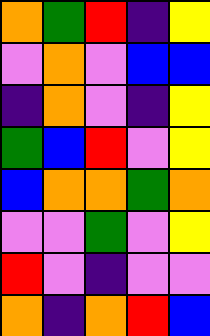[["orange", "green", "red", "indigo", "yellow"], ["violet", "orange", "violet", "blue", "blue"], ["indigo", "orange", "violet", "indigo", "yellow"], ["green", "blue", "red", "violet", "yellow"], ["blue", "orange", "orange", "green", "orange"], ["violet", "violet", "green", "violet", "yellow"], ["red", "violet", "indigo", "violet", "violet"], ["orange", "indigo", "orange", "red", "blue"]]